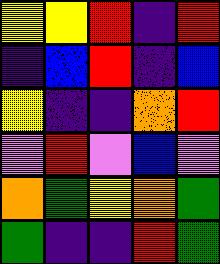[["yellow", "yellow", "red", "indigo", "red"], ["indigo", "blue", "red", "indigo", "blue"], ["yellow", "indigo", "indigo", "orange", "red"], ["violet", "red", "violet", "blue", "violet"], ["orange", "green", "yellow", "orange", "green"], ["green", "indigo", "indigo", "red", "green"]]